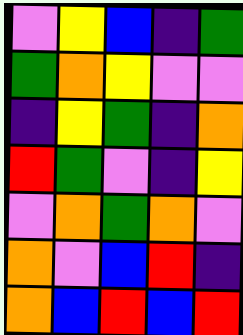[["violet", "yellow", "blue", "indigo", "green"], ["green", "orange", "yellow", "violet", "violet"], ["indigo", "yellow", "green", "indigo", "orange"], ["red", "green", "violet", "indigo", "yellow"], ["violet", "orange", "green", "orange", "violet"], ["orange", "violet", "blue", "red", "indigo"], ["orange", "blue", "red", "blue", "red"]]